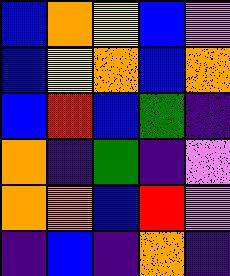[["blue", "orange", "yellow", "blue", "violet"], ["blue", "yellow", "orange", "blue", "orange"], ["blue", "red", "blue", "green", "indigo"], ["orange", "indigo", "green", "indigo", "violet"], ["orange", "orange", "blue", "red", "violet"], ["indigo", "blue", "indigo", "orange", "indigo"]]